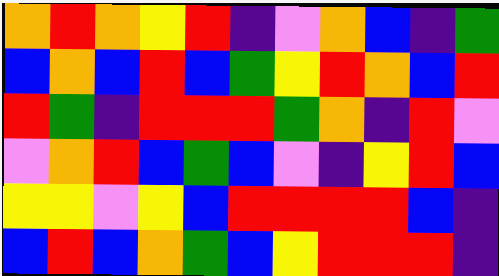[["orange", "red", "orange", "yellow", "red", "indigo", "violet", "orange", "blue", "indigo", "green"], ["blue", "orange", "blue", "red", "blue", "green", "yellow", "red", "orange", "blue", "red"], ["red", "green", "indigo", "red", "red", "red", "green", "orange", "indigo", "red", "violet"], ["violet", "orange", "red", "blue", "green", "blue", "violet", "indigo", "yellow", "red", "blue"], ["yellow", "yellow", "violet", "yellow", "blue", "red", "red", "red", "red", "blue", "indigo"], ["blue", "red", "blue", "orange", "green", "blue", "yellow", "red", "red", "red", "indigo"]]